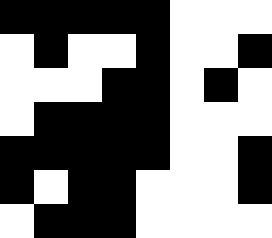[["black", "black", "black", "black", "black", "white", "white", "white"], ["white", "black", "white", "white", "black", "white", "white", "black"], ["white", "white", "white", "black", "black", "white", "black", "white"], ["white", "black", "black", "black", "black", "white", "white", "white"], ["black", "black", "black", "black", "black", "white", "white", "black"], ["black", "white", "black", "black", "white", "white", "white", "black"], ["white", "black", "black", "black", "white", "white", "white", "white"]]